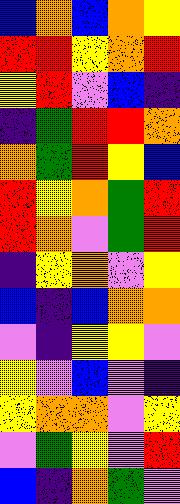[["blue", "orange", "blue", "orange", "yellow"], ["red", "red", "yellow", "orange", "red"], ["yellow", "red", "violet", "blue", "indigo"], ["indigo", "green", "red", "red", "orange"], ["orange", "green", "red", "yellow", "blue"], ["red", "yellow", "orange", "green", "red"], ["red", "orange", "violet", "green", "red"], ["indigo", "yellow", "orange", "violet", "yellow"], ["blue", "indigo", "blue", "orange", "orange"], ["violet", "indigo", "yellow", "yellow", "violet"], ["yellow", "violet", "blue", "violet", "indigo"], ["yellow", "orange", "orange", "violet", "yellow"], ["violet", "green", "yellow", "violet", "red"], ["blue", "indigo", "orange", "green", "violet"]]